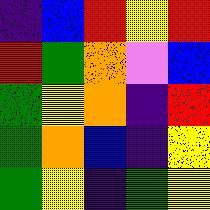[["indigo", "blue", "red", "yellow", "red"], ["red", "green", "orange", "violet", "blue"], ["green", "yellow", "orange", "indigo", "red"], ["green", "orange", "blue", "indigo", "yellow"], ["green", "yellow", "indigo", "green", "yellow"]]